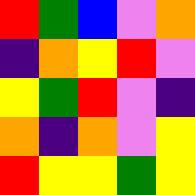[["red", "green", "blue", "violet", "orange"], ["indigo", "orange", "yellow", "red", "violet"], ["yellow", "green", "red", "violet", "indigo"], ["orange", "indigo", "orange", "violet", "yellow"], ["red", "yellow", "yellow", "green", "yellow"]]